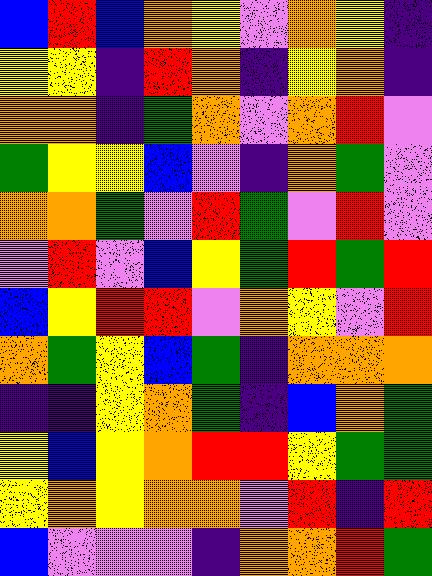[["blue", "red", "blue", "orange", "yellow", "violet", "orange", "yellow", "indigo"], ["yellow", "yellow", "indigo", "red", "orange", "indigo", "yellow", "orange", "indigo"], ["orange", "orange", "indigo", "green", "orange", "violet", "orange", "red", "violet"], ["green", "yellow", "yellow", "blue", "violet", "indigo", "orange", "green", "violet"], ["orange", "orange", "green", "violet", "red", "green", "violet", "red", "violet"], ["violet", "red", "violet", "blue", "yellow", "green", "red", "green", "red"], ["blue", "yellow", "red", "red", "violet", "orange", "yellow", "violet", "red"], ["orange", "green", "yellow", "blue", "green", "indigo", "orange", "orange", "orange"], ["indigo", "indigo", "yellow", "orange", "green", "indigo", "blue", "orange", "green"], ["yellow", "blue", "yellow", "orange", "red", "red", "yellow", "green", "green"], ["yellow", "orange", "yellow", "orange", "orange", "violet", "red", "indigo", "red"], ["blue", "violet", "violet", "violet", "indigo", "orange", "orange", "red", "green"]]